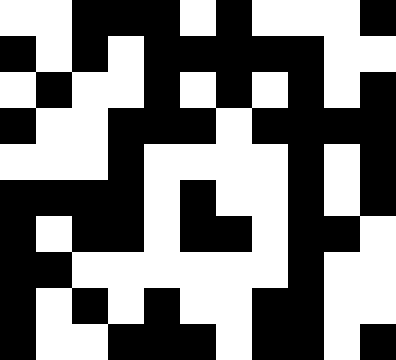[["white", "white", "black", "black", "black", "white", "black", "white", "white", "white", "black"], ["black", "white", "black", "white", "black", "black", "black", "black", "black", "white", "white"], ["white", "black", "white", "white", "black", "white", "black", "white", "black", "white", "black"], ["black", "white", "white", "black", "black", "black", "white", "black", "black", "black", "black"], ["white", "white", "white", "black", "white", "white", "white", "white", "black", "white", "black"], ["black", "black", "black", "black", "white", "black", "white", "white", "black", "white", "black"], ["black", "white", "black", "black", "white", "black", "black", "white", "black", "black", "white"], ["black", "black", "white", "white", "white", "white", "white", "white", "black", "white", "white"], ["black", "white", "black", "white", "black", "white", "white", "black", "black", "white", "white"], ["black", "white", "white", "black", "black", "black", "white", "black", "black", "white", "black"]]